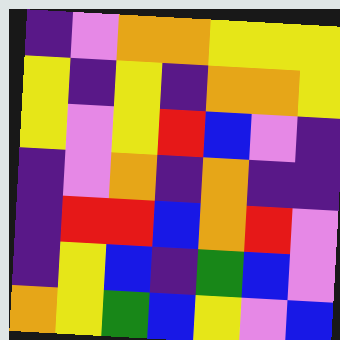[["indigo", "violet", "orange", "orange", "yellow", "yellow", "yellow"], ["yellow", "indigo", "yellow", "indigo", "orange", "orange", "yellow"], ["yellow", "violet", "yellow", "red", "blue", "violet", "indigo"], ["indigo", "violet", "orange", "indigo", "orange", "indigo", "indigo"], ["indigo", "red", "red", "blue", "orange", "red", "violet"], ["indigo", "yellow", "blue", "indigo", "green", "blue", "violet"], ["orange", "yellow", "green", "blue", "yellow", "violet", "blue"]]